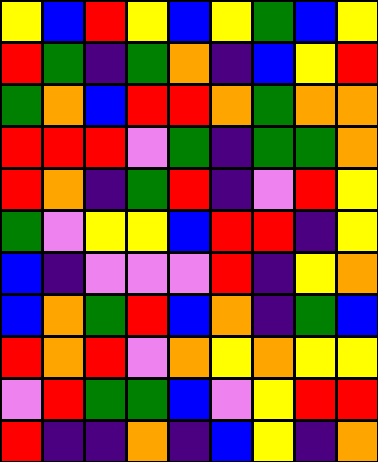[["yellow", "blue", "red", "yellow", "blue", "yellow", "green", "blue", "yellow"], ["red", "green", "indigo", "green", "orange", "indigo", "blue", "yellow", "red"], ["green", "orange", "blue", "red", "red", "orange", "green", "orange", "orange"], ["red", "red", "red", "violet", "green", "indigo", "green", "green", "orange"], ["red", "orange", "indigo", "green", "red", "indigo", "violet", "red", "yellow"], ["green", "violet", "yellow", "yellow", "blue", "red", "red", "indigo", "yellow"], ["blue", "indigo", "violet", "violet", "violet", "red", "indigo", "yellow", "orange"], ["blue", "orange", "green", "red", "blue", "orange", "indigo", "green", "blue"], ["red", "orange", "red", "violet", "orange", "yellow", "orange", "yellow", "yellow"], ["violet", "red", "green", "green", "blue", "violet", "yellow", "red", "red"], ["red", "indigo", "indigo", "orange", "indigo", "blue", "yellow", "indigo", "orange"]]